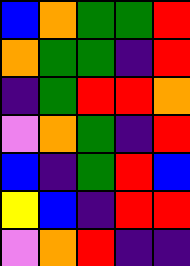[["blue", "orange", "green", "green", "red"], ["orange", "green", "green", "indigo", "red"], ["indigo", "green", "red", "red", "orange"], ["violet", "orange", "green", "indigo", "red"], ["blue", "indigo", "green", "red", "blue"], ["yellow", "blue", "indigo", "red", "red"], ["violet", "orange", "red", "indigo", "indigo"]]